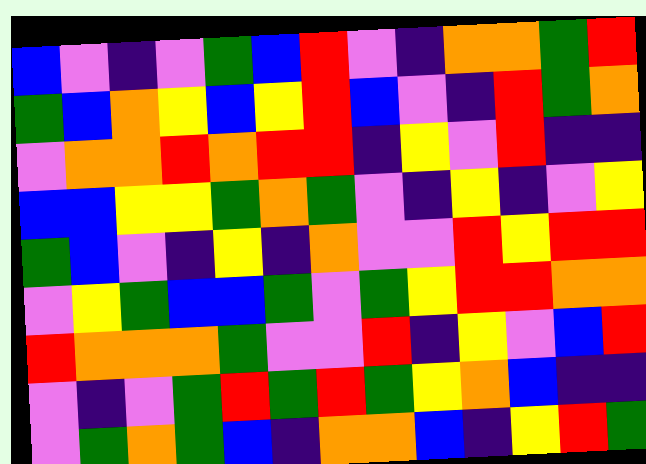[["blue", "violet", "indigo", "violet", "green", "blue", "red", "violet", "indigo", "orange", "orange", "green", "red"], ["green", "blue", "orange", "yellow", "blue", "yellow", "red", "blue", "violet", "indigo", "red", "green", "orange"], ["violet", "orange", "orange", "red", "orange", "red", "red", "indigo", "yellow", "violet", "red", "indigo", "indigo"], ["blue", "blue", "yellow", "yellow", "green", "orange", "green", "violet", "indigo", "yellow", "indigo", "violet", "yellow"], ["green", "blue", "violet", "indigo", "yellow", "indigo", "orange", "violet", "violet", "red", "yellow", "red", "red"], ["violet", "yellow", "green", "blue", "blue", "green", "violet", "green", "yellow", "red", "red", "orange", "orange"], ["red", "orange", "orange", "orange", "green", "violet", "violet", "red", "indigo", "yellow", "violet", "blue", "red"], ["violet", "indigo", "violet", "green", "red", "green", "red", "green", "yellow", "orange", "blue", "indigo", "indigo"], ["violet", "green", "orange", "green", "blue", "indigo", "orange", "orange", "blue", "indigo", "yellow", "red", "green"]]